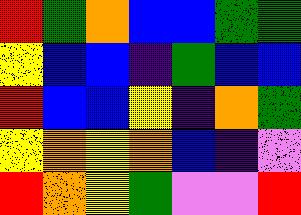[["red", "green", "orange", "blue", "blue", "green", "green"], ["yellow", "blue", "blue", "indigo", "green", "blue", "blue"], ["red", "blue", "blue", "yellow", "indigo", "orange", "green"], ["yellow", "orange", "yellow", "orange", "blue", "indigo", "violet"], ["red", "orange", "yellow", "green", "violet", "violet", "red"]]